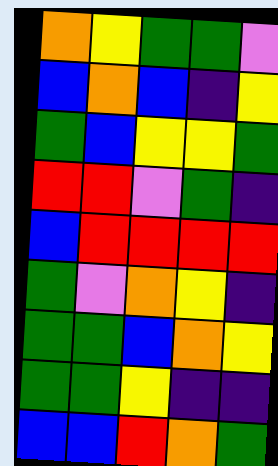[["orange", "yellow", "green", "green", "violet"], ["blue", "orange", "blue", "indigo", "yellow"], ["green", "blue", "yellow", "yellow", "green"], ["red", "red", "violet", "green", "indigo"], ["blue", "red", "red", "red", "red"], ["green", "violet", "orange", "yellow", "indigo"], ["green", "green", "blue", "orange", "yellow"], ["green", "green", "yellow", "indigo", "indigo"], ["blue", "blue", "red", "orange", "green"]]